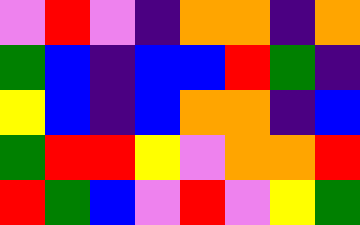[["violet", "red", "violet", "indigo", "orange", "orange", "indigo", "orange"], ["green", "blue", "indigo", "blue", "blue", "red", "green", "indigo"], ["yellow", "blue", "indigo", "blue", "orange", "orange", "indigo", "blue"], ["green", "red", "red", "yellow", "violet", "orange", "orange", "red"], ["red", "green", "blue", "violet", "red", "violet", "yellow", "green"]]